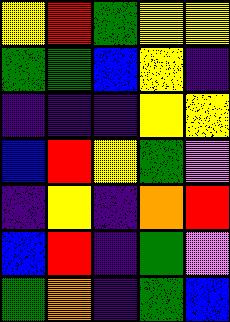[["yellow", "red", "green", "yellow", "yellow"], ["green", "green", "blue", "yellow", "indigo"], ["indigo", "indigo", "indigo", "yellow", "yellow"], ["blue", "red", "yellow", "green", "violet"], ["indigo", "yellow", "indigo", "orange", "red"], ["blue", "red", "indigo", "green", "violet"], ["green", "orange", "indigo", "green", "blue"]]